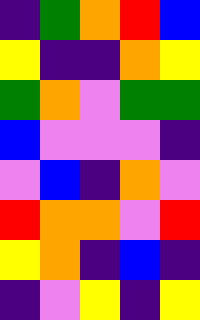[["indigo", "green", "orange", "red", "blue"], ["yellow", "indigo", "indigo", "orange", "yellow"], ["green", "orange", "violet", "green", "green"], ["blue", "violet", "violet", "violet", "indigo"], ["violet", "blue", "indigo", "orange", "violet"], ["red", "orange", "orange", "violet", "red"], ["yellow", "orange", "indigo", "blue", "indigo"], ["indigo", "violet", "yellow", "indigo", "yellow"]]